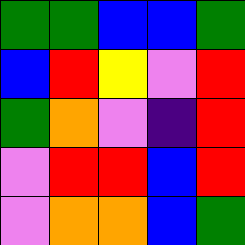[["green", "green", "blue", "blue", "green"], ["blue", "red", "yellow", "violet", "red"], ["green", "orange", "violet", "indigo", "red"], ["violet", "red", "red", "blue", "red"], ["violet", "orange", "orange", "blue", "green"]]